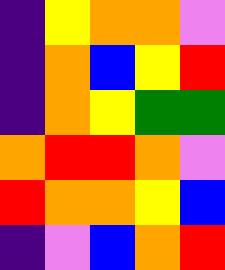[["indigo", "yellow", "orange", "orange", "violet"], ["indigo", "orange", "blue", "yellow", "red"], ["indigo", "orange", "yellow", "green", "green"], ["orange", "red", "red", "orange", "violet"], ["red", "orange", "orange", "yellow", "blue"], ["indigo", "violet", "blue", "orange", "red"]]